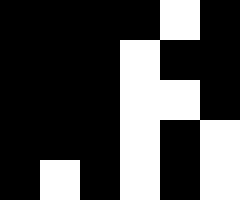[["black", "black", "black", "black", "white", "black"], ["black", "black", "black", "white", "black", "black"], ["black", "black", "black", "white", "white", "black"], ["black", "black", "black", "white", "black", "white"], ["black", "white", "black", "white", "black", "white"]]